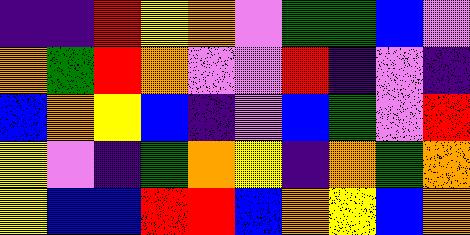[["indigo", "indigo", "red", "yellow", "orange", "violet", "green", "green", "blue", "violet"], ["orange", "green", "red", "orange", "violet", "violet", "red", "indigo", "violet", "indigo"], ["blue", "orange", "yellow", "blue", "indigo", "violet", "blue", "green", "violet", "red"], ["yellow", "violet", "indigo", "green", "orange", "yellow", "indigo", "orange", "green", "orange"], ["yellow", "blue", "blue", "red", "red", "blue", "orange", "yellow", "blue", "orange"]]